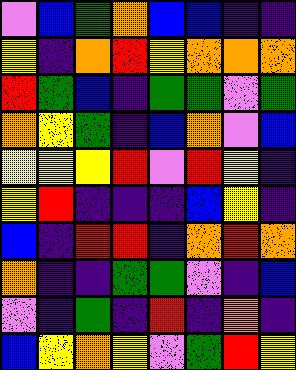[["violet", "blue", "green", "orange", "blue", "blue", "indigo", "indigo"], ["yellow", "indigo", "orange", "red", "yellow", "orange", "orange", "orange"], ["red", "green", "blue", "indigo", "green", "green", "violet", "green"], ["orange", "yellow", "green", "indigo", "blue", "orange", "violet", "blue"], ["yellow", "yellow", "yellow", "red", "violet", "red", "yellow", "indigo"], ["yellow", "red", "indigo", "indigo", "indigo", "blue", "yellow", "indigo"], ["blue", "indigo", "red", "red", "indigo", "orange", "red", "orange"], ["orange", "indigo", "indigo", "green", "green", "violet", "indigo", "blue"], ["violet", "indigo", "green", "indigo", "red", "indigo", "orange", "indigo"], ["blue", "yellow", "orange", "yellow", "violet", "green", "red", "yellow"]]